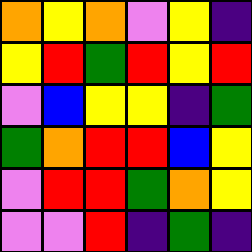[["orange", "yellow", "orange", "violet", "yellow", "indigo"], ["yellow", "red", "green", "red", "yellow", "red"], ["violet", "blue", "yellow", "yellow", "indigo", "green"], ["green", "orange", "red", "red", "blue", "yellow"], ["violet", "red", "red", "green", "orange", "yellow"], ["violet", "violet", "red", "indigo", "green", "indigo"]]